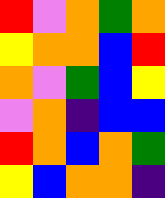[["red", "violet", "orange", "green", "orange"], ["yellow", "orange", "orange", "blue", "red"], ["orange", "violet", "green", "blue", "yellow"], ["violet", "orange", "indigo", "blue", "blue"], ["red", "orange", "blue", "orange", "green"], ["yellow", "blue", "orange", "orange", "indigo"]]